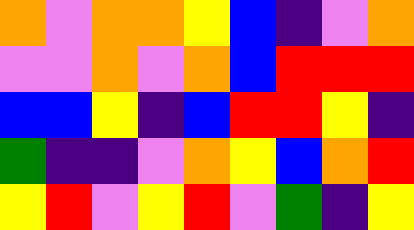[["orange", "violet", "orange", "orange", "yellow", "blue", "indigo", "violet", "orange"], ["violet", "violet", "orange", "violet", "orange", "blue", "red", "red", "red"], ["blue", "blue", "yellow", "indigo", "blue", "red", "red", "yellow", "indigo"], ["green", "indigo", "indigo", "violet", "orange", "yellow", "blue", "orange", "red"], ["yellow", "red", "violet", "yellow", "red", "violet", "green", "indigo", "yellow"]]